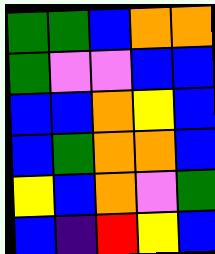[["green", "green", "blue", "orange", "orange"], ["green", "violet", "violet", "blue", "blue"], ["blue", "blue", "orange", "yellow", "blue"], ["blue", "green", "orange", "orange", "blue"], ["yellow", "blue", "orange", "violet", "green"], ["blue", "indigo", "red", "yellow", "blue"]]